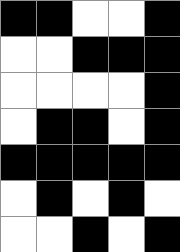[["black", "black", "white", "white", "black"], ["white", "white", "black", "black", "black"], ["white", "white", "white", "white", "black"], ["white", "black", "black", "white", "black"], ["black", "black", "black", "black", "black"], ["white", "black", "white", "black", "white"], ["white", "white", "black", "white", "black"]]